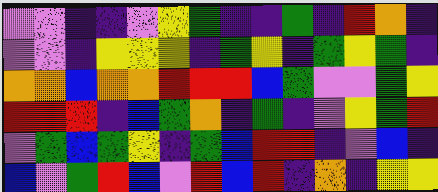[["violet", "violet", "indigo", "indigo", "violet", "yellow", "green", "indigo", "indigo", "green", "indigo", "red", "orange", "indigo"], ["violet", "violet", "indigo", "yellow", "yellow", "yellow", "indigo", "green", "yellow", "indigo", "green", "yellow", "green", "indigo"], ["orange", "orange", "blue", "orange", "orange", "red", "red", "red", "blue", "green", "violet", "violet", "green", "yellow"], ["red", "red", "red", "indigo", "blue", "green", "orange", "indigo", "green", "indigo", "violet", "yellow", "green", "red"], ["violet", "green", "blue", "green", "yellow", "indigo", "green", "blue", "red", "red", "indigo", "violet", "blue", "indigo"], ["blue", "violet", "green", "red", "blue", "violet", "red", "blue", "red", "indigo", "orange", "indigo", "yellow", "yellow"]]